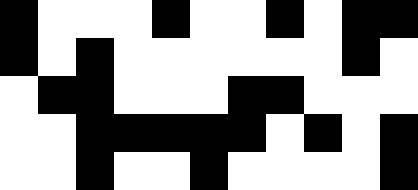[["black", "white", "white", "white", "black", "white", "white", "black", "white", "black", "black"], ["black", "white", "black", "white", "white", "white", "white", "white", "white", "black", "white"], ["white", "black", "black", "white", "white", "white", "black", "black", "white", "white", "white"], ["white", "white", "black", "black", "black", "black", "black", "white", "black", "white", "black"], ["white", "white", "black", "white", "white", "black", "white", "white", "white", "white", "black"]]